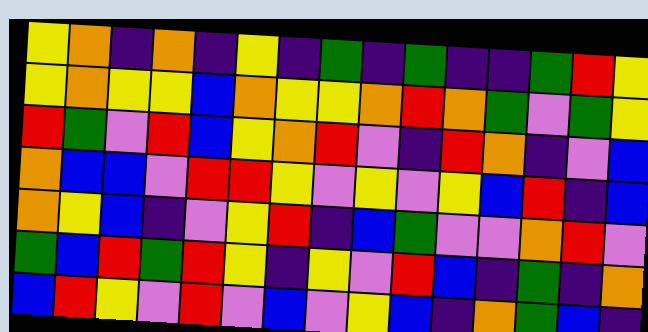[["yellow", "orange", "indigo", "orange", "indigo", "yellow", "indigo", "green", "indigo", "green", "indigo", "indigo", "green", "red", "yellow"], ["yellow", "orange", "yellow", "yellow", "blue", "orange", "yellow", "yellow", "orange", "red", "orange", "green", "violet", "green", "yellow"], ["red", "green", "violet", "red", "blue", "yellow", "orange", "red", "violet", "indigo", "red", "orange", "indigo", "violet", "blue"], ["orange", "blue", "blue", "violet", "red", "red", "yellow", "violet", "yellow", "violet", "yellow", "blue", "red", "indigo", "blue"], ["orange", "yellow", "blue", "indigo", "violet", "yellow", "red", "indigo", "blue", "green", "violet", "violet", "orange", "red", "violet"], ["green", "blue", "red", "green", "red", "yellow", "indigo", "yellow", "violet", "red", "blue", "indigo", "green", "indigo", "orange"], ["blue", "red", "yellow", "violet", "red", "violet", "blue", "violet", "yellow", "blue", "indigo", "orange", "green", "blue", "indigo"]]